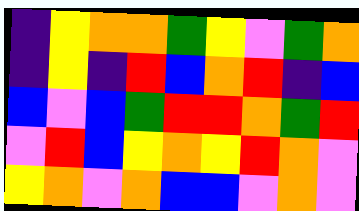[["indigo", "yellow", "orange", "orange", "green", "yellow", "violet", "green", "orange"], ["indigo", "yellow", "indigo", "red", "blue", "orange", "red", "indigo", "blue"], ["blue", "violet", "blue", "green", "red", "red", "orange", "green", "red"], ["violet", "red", "blue", "yellow", "orange", "yellow", "red", "orange", "violet"], ["yellow", "orange", "violet", "orange", "blue", "blue", "violet", "orange", "violet"]]